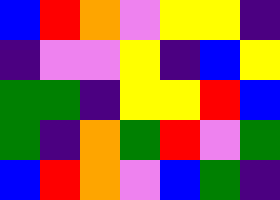[["blue", "red", "orange", "violet", "yellow", "yellow", "indigo"], ["indigo", "violet", "violet", "yellow", "indigo", "blue", "yellow"], ["green", "green", "indigo", "yellow", "yellow", "red", "blue"], ["green", "indigo", "orange", "green", "red", "violet", "green"], ["blue", "red", "orange", "violet", "blue", "green", "indigo"]]